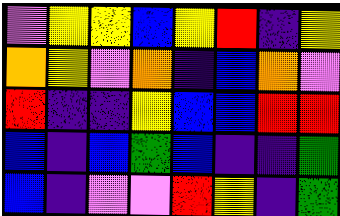[["violet", "yellow", "yellow", "blue", "yellow", "red", "indigo", "yellow"], ["orange", "yellow", "violet", "orange", "indigo", "blue", "orange", "violet"], ["red", "indigo", "indigo", "yellow", "blue", "blue", "red", "red"], ["blue", "indigo", "blue", "green", "blue", "indigo", "indigo", "green"], ["blue", "indigo", "violet", "violet", "red", "yellow", "indigo", "green"]]